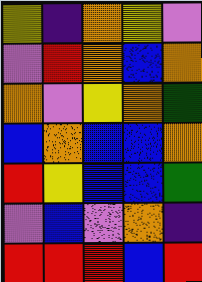[["yellow", "indigo", "orange", "yellow", "violet"], ["violet", "red", "orange", "blue", "orange"], ["orange", "violet", "yellow", "orange", "green"], ["blue", "orange", "blue", "blue", "orange"], ["red", "yellow", "blue", "blue", "green"], ["violet", "blue", "violet", "orange", "indigo"], ["red", "red", "red", "blue", "red"]]